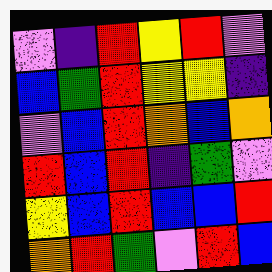[["violet", "indigo", "red", "yellow", "red", "violet"], ["blue", "green", "red", "yellow", "yellow", "indigo"], ["violet", "blue", "red", "orange", "blue", "orange"], ["red", "blue", "red", "indigo", "green", "violet"], ["yellow", "blue", "red", "blue", "blue", "red"], ["orange", "red", "green", "violet", "red", "blue"]]